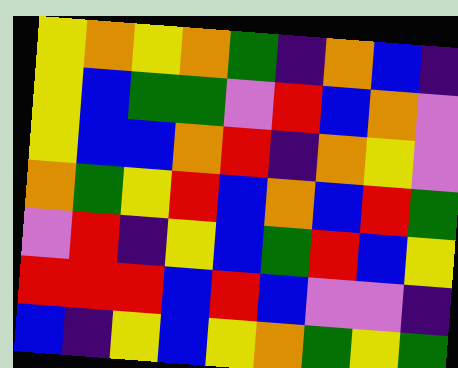[["yellow", "orange", "yellow", "orange", "green", "indigo", "orange", "blue", "indigo"], ["yellow", "blue", "green", "green", "violet", "red", "blue", "orange", "violet"], ["yellow", "blue", "blue", "orange", "red", "indigo", "orange", "yellow", "violet"], ["orange", "green", "yellow", "red", "blue", "orange", "blue", "red", "green"], ["violet", "red", "indigo", "yellow", "blue", "green", "red", "blue", "yellow"], ["red", "red", "red", "blue", "red", "blue", "violet", "violet", "indigo"], ["blue", "indigo", "yellow", "blue", "yellow", "orange", "green", "yellow", "green"]]